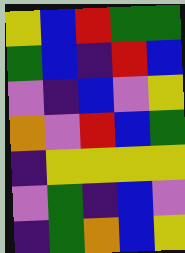[["yellow", "blue", "red", "green", "green"], ["green", "blue", "indigo", "red", "blue"], ["violet", "indigo", "blue", "violet", "yellow"], ["orange", "violet", "red", "blue", "green"], ["indigo", "yellow", "yellow", "yellow", "yellow"], ["violet", "green", "indigo", "blue", "violet"], ["indigo", "green", "orange", "blue", "yellow"]]